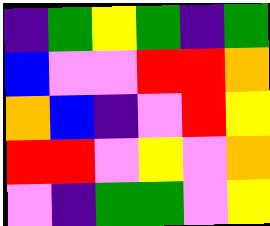[["indigo", "green", "yellow", "green", "indigo", "green"], ["blue", "violet", "violet", "red", "red", "orange"], ["orange", "blue", "indigo", "violet", "red", "yellow"], ["red", "red", "violet", "yellow", "violet", "orange"], ["violet", "indigo", "green", "green", "violet", "yellow"]]